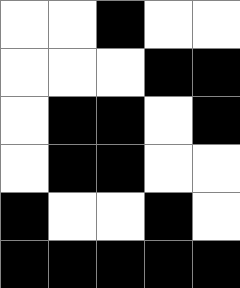[["white", "white", "black", "white", "white"], ["white", "white", "white", "black", "black"], ["white", "black", "black", "white", "black"], ["white", "black", "black", "white", "white"], ["black", "white", "white", "black", "white"], ["black", "black", "black", "black", "black"]]